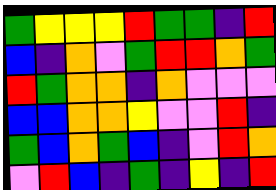[["green", "yellow", "yellow", "yellow", "red", "green", "green", "indigo", "red"], ["blue", "indigo", "orange", "violet", "green", "red", "red", "orange", "green"], ["red", "green", "orange", "orange", "indigo", "orange", "violet", "violet", "violet"], ["blue", "blue", "orange", "orange", "yellow", "violet", "violet", "red", "indigo"], ["green", "blue", "orange", "green", "blue", "indigo", "violet", "red", "orange"], ["violet", "red", "blue", "indigo", "green", "indigo", "yellow", "indigo", "red"]]